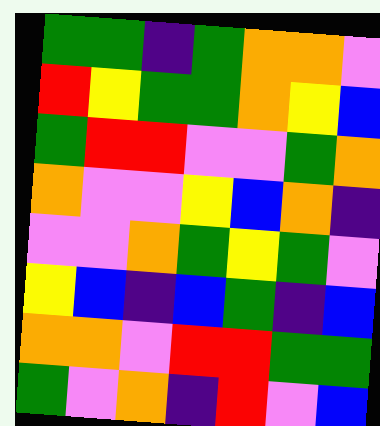[["green", "green", "indigo", "green", "orange", "orange", "violet"], ["red", "yellow", "green", "green", "orange", "yellow", "blue"], ["green", "red", "red", "violet", "violet", "green", "orange"], ["orange", "violet", "violet", "yellow", "blue", "orange", "indigo"], ["violet", "violet", "orange", "green", "yellow", "green", "violet"], ["yellow", "blue", "indigo", "blue", "green", "indigo", "blue"], ["orange", "orange", "violet", "red", "red", "green", "green"], ["green", "violet", "orange", "indigo", "red", "violet", "blue"]]